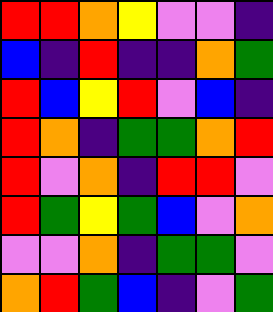[["red", "red", "orange", "yellow", "violet", "violet", "indigo"], ["blue", "indigo", "red", "indigo", "indigo", "orange", "green"], ["red", "blue", "yellow", "red", "violet", "blue", "indigo"], ["red", "orange", "indigo", "green", "green", "orange", "red"], ["red", "violet", "orange", "indigo", "red", "red", "violet"], ["red", "green", "yellow", "green", "blue", "violet", "orange"], ["violet", "violet", "orange", "indigo", "green", "green", "violet"], ["orange", "red", "green", "blue", "indigo", "violet", "green"]]